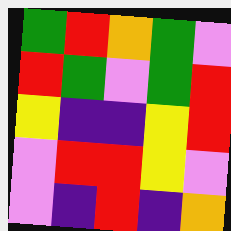[["green", "red", "orange", "green", "violet"], ["red", "green", "violet", "green", "red"], ["yellow", "indigo", "indigo", "yellow", "red"], ["violet", "red", "red", "yellow", "violet"], ["violet", "indigo", "red", "indigo", "orange"]]